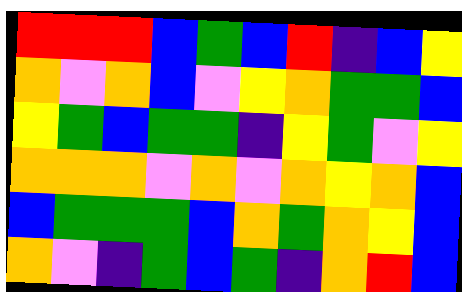[["red", "red", "red", "blue", "green", "blue", "red", "indigo", "blue", "yellow"], ["orange", "violet", "orange", "blue", "violet", "yellow", "orange", "green", "green", "blue"], ["yellow", "green", "blue", "green", "green", "indigo", "yellow", "green", "violet", "yellow"], ["orange", "orange", "orange", "violet", "orange", "violet", "orange", "yellow", "orange", "blue"], ["blue", "green", "green", "green", "blue", "orange", "green", "orange", "yellow", "blue"], ["orange", "violet", "indigo", "green", "blue", "green", "indigo", "orange", "red", "blue"]]